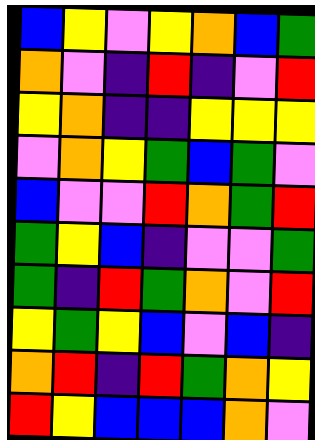[["blue", "yellow", "violet", "yellow", "orange", "blue", "green"], ["orange", "violet", "indigo", "red", "indigo", "violet", "red"], ["yellow", "orange", "indigo", "indigo", "yellow", "yellow", "yellow"], ["violet", "orange", "yellow", "green", "blue", "green", "violet"], ["blue", "violet", "violet", "red", "orange", "green", "red"], ["green", "yellow", "blue", "indigo", "violet", "violet", "green"], ["green", "indigo", "red", "green", "orange", "violet", "red"], ["yellow", "green", "yellow", "blue", "violet", "blue", "indigo"], ["orange", "red", "indigo", "red", "green", "orange", "yellow"], ["red", "yellow", "blue", "blue", "blue", "orange", "violet"]]